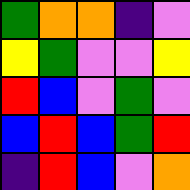[["green", "orange", "orange", "indigo", "violet"], ["yellow", "green", "violet", "violet", "yellow"], ["red", "blue", "violet", "green", "violet"], ["blue", "red", "blue", "green", "red"], ["indigo", "red", "blue", "violet", "orange"]]